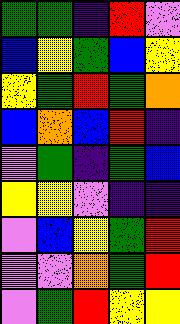[["green", "green", "indigo", "red", "violet"], ["blue", "yellow", "green", "blue", "yellow"], ["yellow", "green", "red", "green", "orange"], ["blue", "orange", "blue", "red", "indigo"], ["violet", "green", "indigo", "green", "blue"], ["yellow", "yellow", "violet", "indigo", "indigo"], ["violet", "blue", "yellow", "green", "red"], ["violet", "violet", "orange", "green", "red"], ["violet", "green", "red", "yellow", "yellow"]]